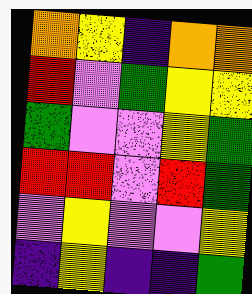[["orange", "yellow", "indigo", "orange", "orange"], ["red", "violet", "green", "yellow", "yellow"], ["green", "violet", "violet", "yellow", "green"], ["red", "red", "violet", "red", "green"], ["violet", "yellow", "violet", "violet", "yellow"], ["indigo", "yellow", "indigo", "indigo", "green"]]